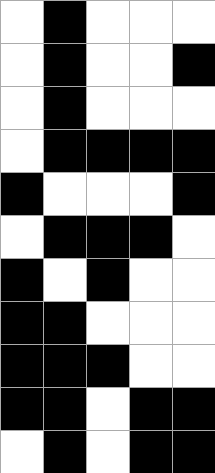[["white", "black", "white", "white", "white"], ["white", "black", "white", "white", "black"], ["white", "black", "white", "white", "white"], ["white", "black", "black", "black", "black"], ["black", "white", "white", "white", "black"], ["white", "black", "black", "black", "white"], ["black", "white", "black", "white", "white"], ["black", "black", "white", "white", "white"], ["black", "black", "black", "white", "white"], ["black", "black", "white", "black", "black"], ["white", "black", "white", "black", "black"]]